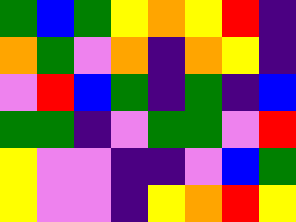[["green", "blue", "green", "yellow", "orange", "yellow", "red", "indigo"], ["orange", "green", "violet", "orange", "indigo", "orange", "yellow", "indigo"], ["violet", "red", "blue", "green", "indigo", "green", "indigo", "blue"], ["green", "green", "indigo", "violet", "green", "green", "violet", "red"], ["yellow", "violet", "violet", "indigo", "indigo", "violet", "blue", "green"], ["yellow", "violet", "violet", "indigo", "yellow", "orange", "red", "yellow"]]